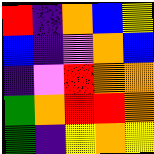[["red", "indigo", "orange", "blue", "yellow"], ["blue", "indigo", "violet", "orange", "blue"], ["indigo", "violet", "red", "orange", "orange"], ["green", "orange", "red", "red", "orange"], ["green", "indigo", "yellow", "orange", "yellow"]]